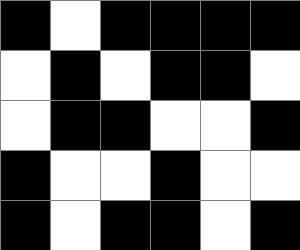[["black", "white", "black", "black", "black", "black"], ["white", "black", "white", "black", "black", "white"], ["white", "black", "black", "white", "white", "black"], ["black", "white", "white", "black", "white", "white"], ["black", "white", "black", "black", "white", "black"]]